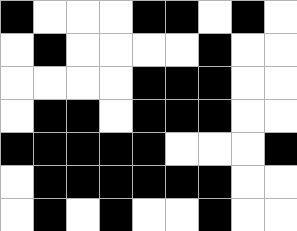[["black", "white", "white", "white", "black", "black", "white", "black", "white"], ["white", "black", "white", "white", "white", "white", "black", "white", "white"], ["white", "white", "white", "white", "black", "black", "black", "white", "white"], ["white", "black", "black", "white", "black", "black", "black", "white", "white"], ["black", "black", "black", "black", "black", "white", "white", "white", "black"], ["white", "black", "black", "black", "black", "black", "black", "white", "white"], ["white", "black", "white", "black", "white", "white", "black", "white", "white"]]